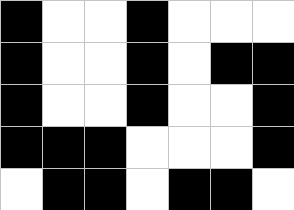[["black", "white", "white", "black", "white", "white", "white"], ["black", "white", "white", "black", "white", "black", "black"], ["black", "white", "white", "black", "white", "white", "black"], ["black", "black", "black", "white", "white", "white", "black"], ["white", "black", "black", "white", "black", "black", "white"]]